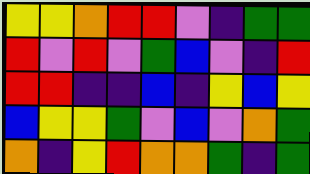[["yellow", "yellow", "orange", "red", "red", "violet", "indigo", "green", "green"], ["red", "violet", "red", "violet", "green", "blue", "violet", "indigo", "red"], ["red", "red", "indigo", "indigo", "blue", "indigo", "yellow", "blue", "yellow"], ["blue", "yellow", "yellow", "green", "violet", "blue", "violet", "orange", "green"], ["orange", "indigo", "yellow", "red", "orange", "orange", "green", "indigo", "green"]]